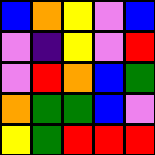[["blue", "orange", "yellow", "violet", "blue"], ["violet", "indigo", "yellow", "violet", "red"], ["violet", "red", "orange", "blue", "green"], ["orange", "green", "green", "blue", "violet"], ["yellow", "green", "red", "red", "red"]]